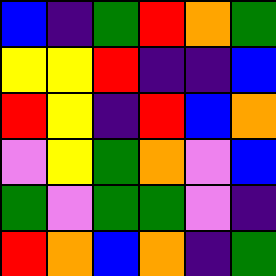[["blue", "indigo", "green", "red", "orange", "green"], ["yellow", "yellow", "red", "indigo", "indigo", "blue"], ["red", "yellow", "indigo", "red", "blue", "orange"], ["violet", "yellow", "green", "orange", "violet", "blue"], ["green", "violet", "green", "green", "violet", "indigo"], ["red", "orange", "blue", "orange", "indigo", "green"]]